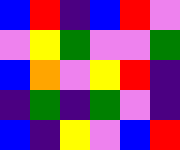[["blue", "red", "indigo", "blue", "red", "violet"], ["violet", "yellow", "green", "violet", "violet", "green"], ["blue", "orange", "violet", "yellow", "red", "indigo"], ["indigo", "green", "indigo", "green", "violet", "indigo"], ["blue", "indigo", "yellow", "violet", "blue", "red"]]